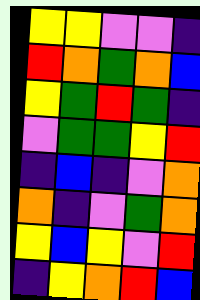[["yellow", "yellow", "violet", "violet", "indigo"], ["red", "orange", "green", "orange", "blue"], ["yellow", "green", "red", "green", "indigo"], ["violet", "green", "green", "yellow", "red"], ["indigo", "blue", "indigo", "violet", "orange"], ["orange", "indigo", "violet", "green", "orange"], ["yellow", "blue", "yellow", "violet", "red"], ["indigo", "yellow", "orange", "red", "blue"]]